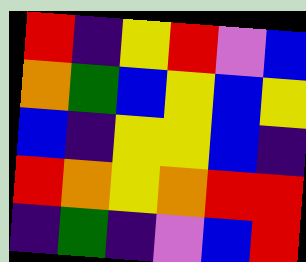[["red", "indigo", "yellow", "red", "violet", "blue"], ["orange", "green", "blue", "yellow", "blue", "yellow"], ["blue", "indigo", "yellow", "yellow", "blue", "indigo"], ["red", "orange", "yellow", "orange", "red", "red"], ["indigo", "green", "indigo", "violet", "blue", "red"]]